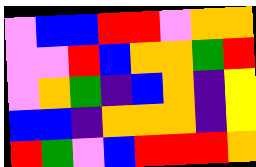[["violet", "blue", "blue", "red", "red", "violet", "orange", "orange"], ["violet", "violet", "red", "blue", "orange", "orange", "green", "red"], ["violet", "orange", "green", "indigo", "blue", "orange", "indigo", "yellow"], ["blue", "blue", "indigo", "orange", "orange", "orange", "indigo", "yellow"], ["red", "green", "violet", "blue", "red", "red", "red", "orange"]]